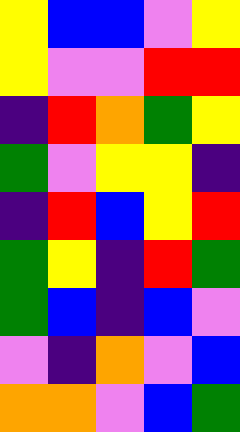[["yellow", "blue", "blue", "violet", "yellow"], ["yellow", "violet", "violet", "red", "red"], ["indigo", "red", "orange", "green", "yellow"], ["green", "violet", "yellow", "yellow", "indigo"], ["indigo", "red", "blue", "yellow", "red"], ["green", "yellow", "indigo", "red", "green"], ["green", "blue", "indigo", "blue", "violet"], ["violet", "indigo", "orange", "violet", "blue"], ["orange", "orange", "violet", "blue", "green"]]